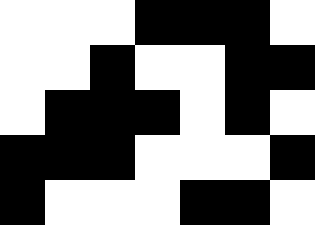[["white", "white", "white", "black", "black", "black", "white"], ["white", "white", "black", "white", "white", "black", "black"], ["white", "black", "black", "black", "white", "black", "white"], ["black", "black", "black", "white", "white", "white", "black"], ["black", "white", "white", "white", "black", "black", "white"]]